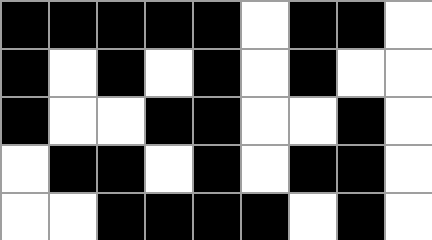[["black", "black", "black", "black", "black", "white", "black", "black", "white"], ["black", "white", "black", "white", "black", "white", "black", "white", "white"], ["black", "white", "white", "black", "black", "white", "white", "black", "white"], ["white", "black", "black", "white", "black", "white", "black", "black", "white"], ["white", "white", "black", "black", "black", "black", "white", "black", "white"]]